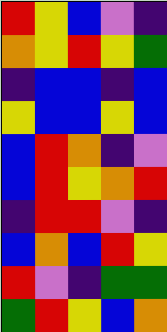[["red", "yellow", "blue", "violet", "indigo"], ["orange", "yellow", "red", "yellow", "green"], ["indigo", "blue", "blue", "indigo", "blue"], ["yellow", "blue", "blue", "yellow", "blue"], ["blue", "red", "orange", "indigo", "violet"], ["blue", "red", "yellow", "orange", "red"], ["indigo", "red", "red", "violet", "indigo"], ["blue", "orange", "blue", "red", "yellow"], ["red", "violet", "indigo", "green", "green"], ["green", "red", "yellow", "blue", "orange"]]